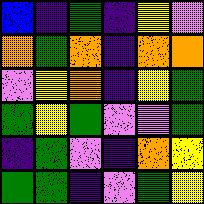[["blue", "indigo", "green", "indigo", "yellow", "violet"], ["orange", "green", "orange", "indigo", "orange", "orange"], ["violet", "yellow", "orange", "indigo", "yellow", "green"], ["green", "yellow", "green", "violet", "violet", "green"], ["indigo", "green", "violet", "indigo", "orange", "yellow"], ["green", "green", "indigo", "violet", "green", "yellow"]]